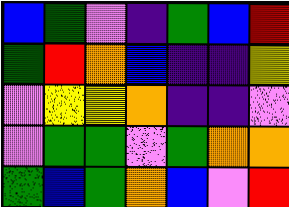[["blue", "green", "violet", "indigo", "green", "blue", "red"], ["green", "red", "orange", "blue", "indigo", "indigo", "yellow"], ["violet", "yellow", "yellow", "orange", "indigo", "indigo", "violet"], ["violet", "green", "green", "violet", "green", "orange", "orange"], ["green", "blue", "green", "orange", "blue", "violet", "red"]]